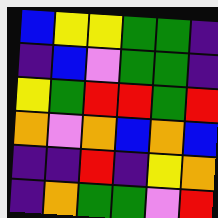[["blue", "yellow", "yellow", "green", "green", "indigo"], ["indigo", "blue", "violet", "green", "green", "indigo"], ["yellow", "green", "red", "red", "green", "red"], ["orange", "violet", "orange", "blue", "orange", "blue"], ["indigo", "indigo", "red", "indigo", "yellow", "orange"], ["indigo", "orange", "green", "green", "violet", "red"]]